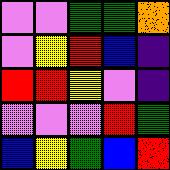[["violet", "violet", "green", "green", "orange"], ["violet", "yellow", "red", "blue", "indigo"], ["red", "red", "yellow", "violet", "indigo"], ["violet", "violet", "violet", "red", "green"], ["blue", "yellow", "green", "blue", "red"]]